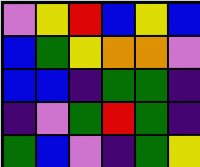[["violet", "yellow", "red", "blue", "yellow", "blue"], ["blue", "green", "yellow", "orange", "orange", "violet"], ["blue", "blue", "indigo", "green", "green", "indigo"], ["indigo", "violet", "green", "red", "green", "indigo"], ["green", "blue", "violet", "indigo", "green", "yellow"]]